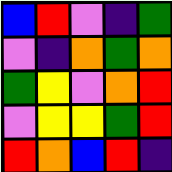[["blue", "red", "violet", "indigo", "green"], ["violet", "indigo", "orange", "green", "orange"], ["green", "yellow", "violet", "orange", "red"], ["violet", "yellow", "yellow", "green", "red"], ["red", "orange", "blue", "red", "indigo"]]